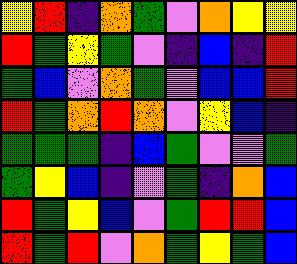[["yellow", "red", "indigo", "orange", "green", "violet", "orange", "yellow", "yellow"], ["red", "green", "yellow", "green", "violet", "indigo", "blue", "indigo", "red"], ["green", "blue", "violet", "orange", "green", "violet", "blue", "blue", "red"], ["red", "green", "orange", "red", "orange", "violet", "yellow", "blue", "indigo"], ["green", "green", "green", "indigo", "blue", "green", "violet", "violet", "green"], ["green", "yellow", "blue", "indigo", "violet", "green", "indigo", "orange", "blue"], ["red", "green", "yellow", "blue", "violet", "green", "red", "red", "blue"], ["red", "green", "red", "violet", "orange", "green", "yellow", "green", "blue"]]